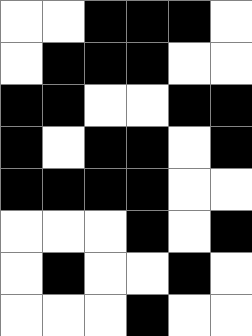[["white", "white", "black", "black", "black", "white"], ["white", "black", "black", "black", "white", "white"], ["black", "black", "white", "white", "black", "black"], ["black", "white", "black", "black", "white", "black"], ["black", "black", "black", "black", "white", "white"], ["white", "white", "white", "black", "white", "black"], ["white", "black", "white", "white", "black", "white"], ["white", "white", "white", "black", "white", "white"]]